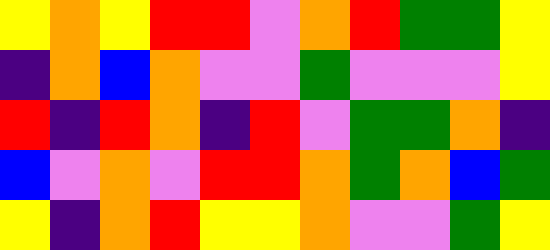[["yellow", "orange", "yellow", "red", "red", "violet", "orange", "red", "green", "green", "yellow"], ["indigo", "orange", "blue", "orange", "violet", "violet", "green", "violet", "violet", "violet", "yellow"], ["red", "indigo", "red", "orange", "indigo", "red", "violet", "green", "green", "orange", "indigo"], ["blue", "violet", "orange", "violet", "red", "red", "orange", "green", "orange", "blue", "green"], ["yellow", "indigo", "orange", "red", "yellow", "yellow", "orange", "violet", "violet", "green", "yellow"]]